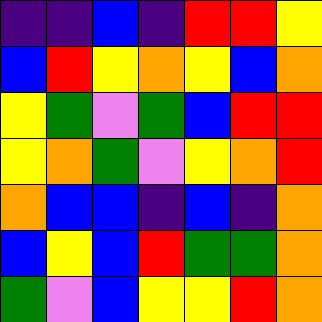[["indigo", "indigo", "blue", "indigo", "red", "red", "yellow"], ["blue", "red", "yellow", "orange", "yellow", "blue", "orange"], ["yellow", "green", "violet", "green", "blue", "red", "red"], ["yellow", "orange", "green", "violet", "yellow", "orange", "red"], ["orange", "blue", "blue", "indigo", "blue", "indigo", "orange"], ["blue", "yellow", "blue", "red", "green", "green", "orange"], ["green", "violet", "blue", "yellow", "yellow", "red", "orange"]]